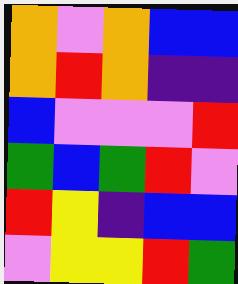[["orange", "violet", "orange", "blue", "blue"], ["orange", "red", "orange", "indigo", "indigo"], ["blue", "violet", "violet", "violet", "red"], ["green", "blue", "green", "red", "violet"], ["red", "yellow", "indigo", "blue", "blue"], ["violet", "yellow", "yellow", "red", "green"]]